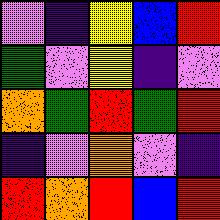[["violet", "indigo", "yellow", "blue", "red"], ["green", "violet", "yellow", "indigo", "violet"], ["orange", "green", "red", "green", "red"], ["indigo", "violet", "orange", "violet", "indigo"], ["red", "orange", "red", "blue", "red"]]